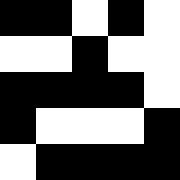[["black", "black", "white", "black", "white"], ["white", "white", "black", "white", "white"], ["black", "black", "black", "black", "white"], ["black", "white", "white", "white", "black"], ["white", "black", "black", "black", "black"]]